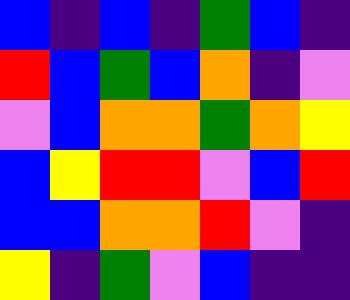[["blue", "indigo", "blue", "indigo", "green", "blue", "indigo"], ["red", "blue", "green", "blue", "orange", "indigo", "violet"], ["violet", "blue", "orange", "orange", "green", "orange", "yellow"], ["blue", "yellow", "red", "red", "violet", "blue", "red"], ["blue", "blue", "orange", "orange", "red", "violet", "indigo"], ["yellow", "indigo", "green", "violet", "blue", "indigo", "indigo"]]